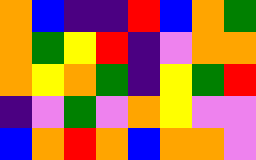[["orange", "blue", "indigo", "indigo", "red", "blue", "orange", "green"], ["orange", "green", "yellow", "red", "indigo", "violet", "orange", "orange"], ["orange", "yellow", "orange", "green", "indigo", "yellow", "green", "red"], ["indigo", "violet", "green", "violet", "orange", "yellow", "violet", "violet"], ["blue", "orange", "red", "orange", "blue", "orange", "orange", "violet"]]